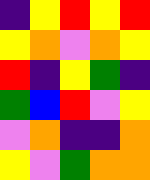[["indigo", "yellow", "red", "yellow", "red"], ["yellow", "orange", "violet", "orange", "yellow"], ["red", "indigo", "yellow", "green", "indigo"], ["green", "blue", "red", "violet", "yellow"], ["violet", "orange", "indigo", "indigo", "orange"], ["yellow", "violet", "green", "orange", "orange"]]